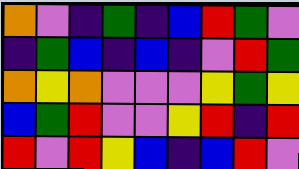[["orange", "violet", "indigo", "green", "indigo", "blue", "red", "green", "violet"], ["indigo", "green", "blue", "indigo", "blue", "indigo", "violet", "red", "green"], ["orange", "yellow", "orange", "violet", "violet", "violet", "yellow", "green", "yellow"], ["blue", "green", "red", "violet", "violet", "yellow", "red", "indigo", "red"], ["red", "violet", "red", "yellow", "blue", "indigo", "blue", "red", "violet"]]